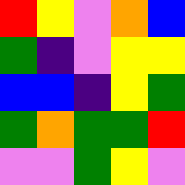[["red", "yellow", "violet", "orange", "blue"], ["green", "indigo", "violet", "yellow", "yellow"], ["blue", "blue", "indigo", "yellow", "green"], ["green", "orange", "green", "green", "red"], ["violet", "violet", "green", "yellow", "violet"]]